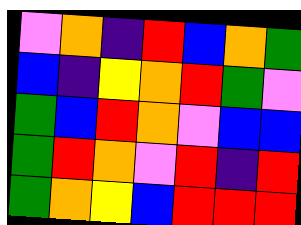[["violet", "orange", "indigo", "red", "blue", "orange", "green"], ["blue", "indigo", "yellow", "orange", "red", "green", "violet"], ["green", "blue", "red", "orange", "violet", "blue", "blue"], ["green", "red", "orange", "violet", "red", "indigo", "red"], ["green", "orange", "yellow", "blue", "red", "red", "red"]]